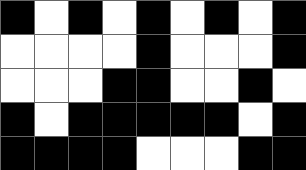[["black", "white", "black", "white", "black", "white", "black", "white", "black"], ["white", "white", "white", "white", "black", "white", "white", "white", "black"], ["white", "white", "white", "black", "black", "white", "white", "black", "white"], ["black", "white", "black", "black", "black", "black", "black", "white", "black"], ["black", "black", "black", "black", "white", "white", "white", "black", "black"]]